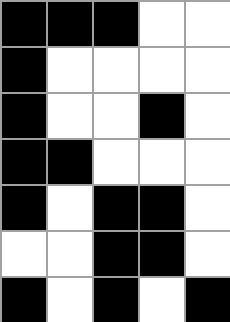[["black", "black", "black", "white", "white"], ["black", "white", "white", "white", "white"], ["black", "white", "white", "black", "white"], ["black", "black", "white", "white", "white"], ["black", "white", "black", "black", "white"], ["white", "white", "black", "black", "white"], ["black", "white", "black", "white", "black"]]